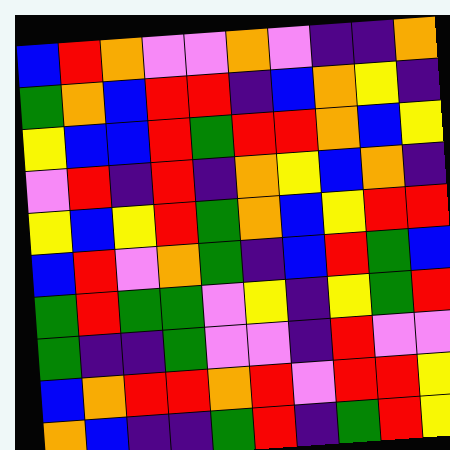[["blue", "red", "orange", "violet", "violet", "orange", "violet", "indigo", "indigo", "orange"], ["green", "orange", "blue", "red", "red", "indigo", "blue", "orange", "yellow", "indigo"], ["yellow", "blue", "blue", "red", "green", "red", "red", "orange", "blue", "yellow"], ["violet", "red", "indigo", "red", "indigo", "orange", "yellow", "blue", "orange", "indigo"], ["yellow", "blue", "yellow", "red", "green", "orange", "blue", "yellow", "red", "red"], ["blue", "red", "violet", "orange", "green", "indigo", "blue", "red", "green", "blue"], ["green", "red", "green", "green", "violet", "yellow", "indigo", "yellow", "green", "red"], ["green", "indigo", "indigo", "green", "violet", "violet", "indigo", "red", "violet", "violet"], ["blue", "orange", "red", "red", "orange", "red", "violet", "red", "red", "yellow"], ["orange", "blue", "indigo", "indigo", "green", "red", "indigo", "green", "red", "yellow"]]